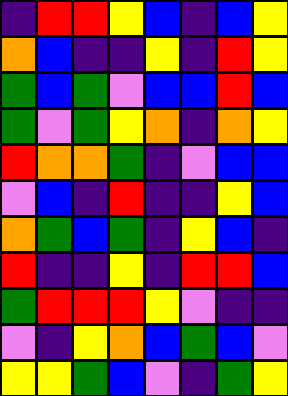[["indigo", "red", "red", "yellow", "blue", "indigo", "blue", "yellow"], ["orange", "blue", "indigo", "indigo", "yellow", "indigo", "red", "yellow"], ["green", "blue", "green", "violet", "blue", "blue", "red", "blue"], ["green", "violet", "green", "yellow", "orange", "indigo", "orange", "yellow"], ["red", "orange", "orange", "green", "indigo", "violet", "blue", "blue"], ["violet", "blue", "indigo", "red", "indigo", "indigo", "yellow", "blue"], ["orange", "green", "blue", "green", "indigo", "yellow", "blue", "indigo"], ["red", "indigo", "indigo", "yellow", "indigo", "red", "red", "blue"], ["green", "red", "red", "red", "yellow", "violet", "indigo", "indigo"], ["violet", "indigo", "yellow", "orange", "blue", "green", "blue", "violet"], ["yellow", "yellow", "green", "blue", "violet", "indigo", "green", "yellow"]]